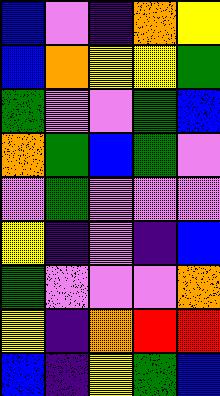[["blue", "violet", "indigo", "orange", "yellow"], ["blue", "orange", "yellow", "yellow", "green"], ["green", "violet", "violet", "green", "blue"], ["orange", "green", "blue", "green", "violet"], ["violet", "green", "violet", "violet", "violet"], ["yellow", "indigo", "violet", "indigo", "blue"], ["green", "violet", "violet", "violet", "orange"], ["yellow", "indigo", "orange", "red", "red"], ["blue", "indigo", "yellow", "green", "blue"]]